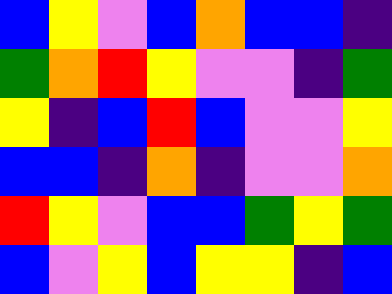[["blue", "yellow", "violet", "blue", "orange", "blue", "blue", "indigo"], ["green", "orange", "red", "yellow", "violet", "violet", "indigo", "green"], ["yellow", "indigo", "blue", "red", "blue", "violet", "violet", "yellow"], ["blue", "blue", "indigo", "orange", "indigo", "violet", "violet", "orange"], ["red", "yellow", "violet", "blue", "blue", "green", "yellow", "green"], ["blue", "violet", "yellow", "blue", "yellow", "yellow", "indigo", "blue"]]